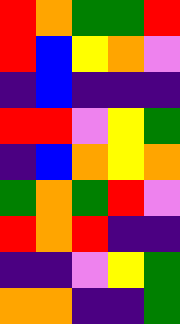[["red", "orange", "green", "green", "red"], ["red", "blue", "yellow", "orange", "violet"], ["indigo", "blue", "indigo", "indigo", "indigo"], ["red", "red", "violet", "yellow", "green"], ["indigo", "blue", "orange", "yellow", "orange"], ["green", "orange", "green", "red", "violet"], ["red", "orange", "red", "indigo", "indigo"], ["indigo", "indigo", "violet", "yellow", "green"], ["orange", "orange", "indigo", "indigo", "green"]]